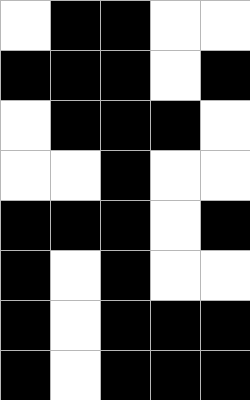[["white", "black", "black", "white", "white"], ["black", "black", "black", "white", "black"], ["white", "black", "black", "black", "white"], ["white", "white", "black", "white", "white"], ["black", "black", "black", "white", "black"], ["black", "white", "black", "white", "white"], ["black", "white", "black", "black", "black"], ["black", "white", "black", "black", "black"]]